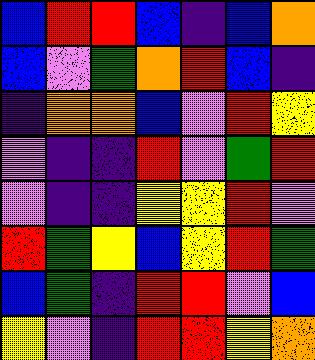[["blue", "red", "red", "blue", "indigo", "blue", "orange"], ["blue", "violet", "green", "orange", "red", "blue", "indigo"], ["indigo", "orange", "orange", "blue", "violet", "red", "yellow"], ["violet", "indigo", "indigo", "red", "violet", "green", "red"], ["violet", "indigo", "indigo", "yellow", "yellow", "red", "violet"], ["red", "green", "yellow", "blue", "yellow", "red", "green"], ["blue", "green", "indigo", "red", "red", "violet", "blue"], ["yellow", "violet", "indigo", "red", "red", "yellow", "orange"]]